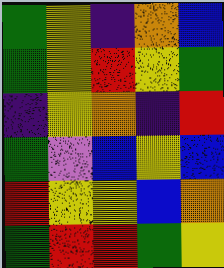[["green", "yellow", "indigo", "orange", "blue"], ["green", "yellow", "red", "yellow", "green"], ["indigo", "yellow", "orange", "indigo", "red"], ["green", "violet", "blue", "yellow", "blue"], ["red", "yellow", "yellow", "blue", "orange"], ["green", "red", "red", "green", "yellow"]]